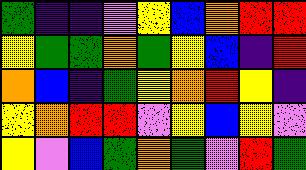[["green", "indigo", "indigo", "violet", "yellow", "blue", "orange", "red", "red"], ["yellow", "green", "green", "orange", "green", "yellow", "blue", "indigo", "red"], ["orange", "blue", "indigo", "green", "yellow", "orange", "red", "yellow", "indigo"], ["yellow", "orange", "red", "red", "violet", "yellow", "blue", "yellow", "violet"], ["yellow", "violet", "blue", "green", "orange", "green", "violet", "red", "green"]]